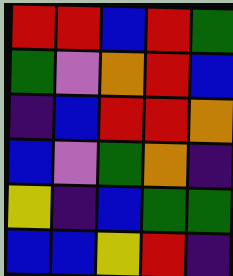[["red", "red", "blue", "red", "green"], ["green", "violet", "orange", "red", "blue"], ["indigo", "blue", "red", "red", "orange"], ["blue", "violet", "green", "orange", "indigo"], ["yellow", "indigo", "blue", "green", "green"], ["blue", "blue", "yellow", "red", "indigo"]]